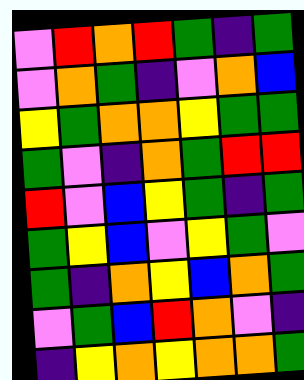[["violet", "red", "orange", "red", "green", "indigo", "green"], ["violet", "orange", "green", "indigo", "violet", "orange", "blue"], ["yellow", "green", "orange", "orange", "yellow", "green", "green"], ["green", "violet", "indigo", "orange", "green", "red", "red"], ["red", "violet", "blue", "yellow", "green", "indigo", "green"], ["green", "yellow", "blue", "violet", "yellow", "green", "violet"], ["green", "indigo", "orange", "yellow", "blue", "orange", "green"], ["violet", "green", "blue", "red", "orange", "violet", "indigo"], ["indigo", "yellow", "orange", "yellow", "orange", "orange", "green"]]